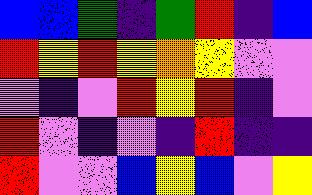[["blue", "blue", "green", "indigo", "green", "red", "indigo", "blue"], ["red", "yellow", "red", "yellow", "orange", "yellow", "violet", "violet"], ["violet", "indigo", "violet", "red", "yellow", "red", "indigo", "violet"], ["red", "violet", "indigo", "violet", "indigo", "red", "indigo", "indigo"], ["red", "violet", "violet", "blue", "yellow", "blue", "violet", "yellow"]]